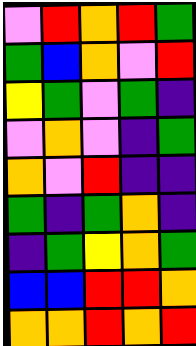[["violet", "red", "orange", "red", "green"], ["green", "blue", "orange", "violet", "red"], ["yellow", "green", "violet", "green", "indigo"], ["violet", "orange", "violet", "indigo", "green"], ["orange", "violet", "red", "indigo", "indigo"], ["green", "indigo", "green", "orange", "indigo"], ["indigo", "green", "yellow", "orange", "green"], ["blue", "blue", "red", "red", "orange"], ["orange", "orange", "red", "orange", "red"]]